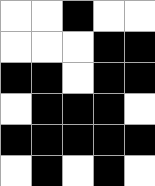[["white", "white", "black", "white", "white"], ["white", "white", "white", "black", "black"], ["black", "black", "white", "black", "black"], ["white", "black", "black", "black", "white"], ["black", "black", "black", "black", "black"], ["white", "black", "white", "black", "white"]]